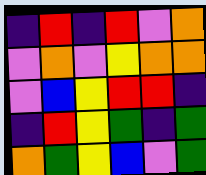[["indigo", "red", "indigo", "red", "violet", "orange"], ["violet", "orange", "violet", "yellow", "orange", "orange"], ["violet", "blue", "yellow", "red", "red", "indigo"], ["indigo", "red", "yellow", "green", "indigo", "green"], ["orange", "green", "yellow", "blue", "violet", "green"]]